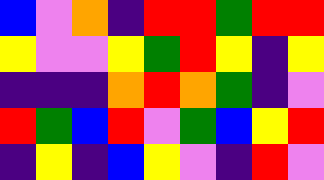[["blue", "violet", "orange", "indigo", "red", "red", "green", "red", "red"], ["yellow", "violet", "violet", "yellow", "green", "red", "yellow", "indigo", "yellow"], ["indigo", "indigo", "indigo", "orange", "red", "orange", "green", "indigo", "violet"], ["red", "green", "blue", "red", "violet", "green", "blue", "yellow", "red"], ["indigo", "yellow", "indigo", "blue", "yellow", "violet", "indigo", "red", "violet"]]